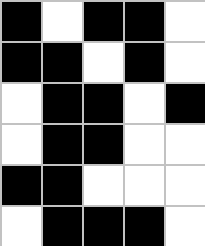[["black", "white", "black", "black", "white"], ["black", "black", "white", "black", "white"], ["white", "black", "black", "white", "black"], ["white", "black", "black", "white", "white"], ["black", "black", "white", "white", "white"], ["white", "black", "black", "black", "white"]]